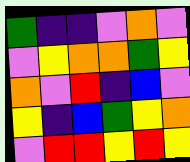[["green", "indigo", "indigo", "violet", "orange", "violet"], ["violet", "yellow", "orange", "orange", "green", "yellow"], ["orange", "violet", "red", "indigo", "blue", "violet"], ["yellow", "indigo", "blue", "green", "yellow", "orange"], ["violet", "red", "red", "yellow", "red", "yellow"]]